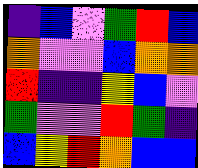[["indigo", "blue", "violet", "green", "red", "blue"], ["orange", "violet", "violet", "blue", "orange", "orange"], ["red", "indigo", "indigo", "yellow", "blue", "violet"], ["green", "violet", "violet", "red", "green", "indigo"], ["blue", "yellow", "red", "orange", "blue", "blue"]]